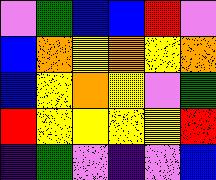[["violet", "green", "blue", "blue", "red", "violet"], ["blue", "orange", "yellow", "orange", "yellow", "orange"], ["blue", "yellow", "orange", "yellow", "violet", "green"], ["red", "yellow", "yellow", "yellow", "yellow", "red"], ["indigo", "green", "violet", "indigo", "violet", "blue"]]